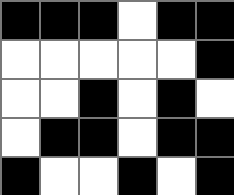[["black", "black", "black", "white", "black", "black"], ["white", "white", "white", "white", "white", "black"], ["white", "white", "black", "white", "black", "white"], ["white", "black", "black", "white", "black", "black"], ["black", "white", "white", "black", "white", "black"]]